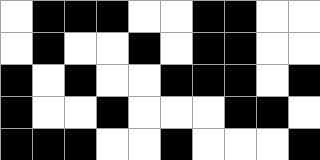[["white", "black", "black", "black", "white", "white", "black", "black", "white", "white"], ["white", "black", "white", "white", "black", "white", "black", "black", "white", "white"], ["black", "white", "black", "white", "white", "black", "black", "black", "white", "black"], ["black", "white", "white", "black", "white", "white", "white", "black", "black", "white"], ["black", "black", "black", "white", "white", "black", "white", "white", "white", "black"]]